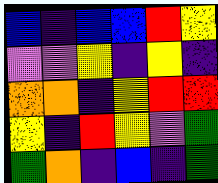[["blue", "indigo", "blue", "blue", "red", "yellow"], ["violet", "violet", "yellow", "indigo", "yellow", "indigo"], ["orange", "orange", "indigo", "yellow", "red", "red"], ["yellow", "indigo", "red", "yellow", "violet", "green"], ["green", "orange", "indigo", "blue", "indigo", "green"]]